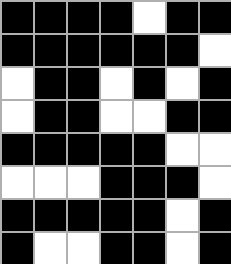[["black", "black", "black", "black", "white", "black", "black"], ["black", "black", "black", "black", "black", "black", "white"], ["white", "black", "black", "white", "black", "white", "black"], ["white", "black", "black", "white", "white", "black", "black"], ["black", "black", "black", "black", "black", "white", "white"], ["white", "white", "white", "black", "black", "black", "white"], ["black", "black", "black", "black", "black", "white", "black"], ["black", "white", "white", "black", "black", "white", "black"]]